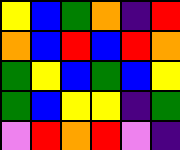[["yellow", "blue", "green", "orange", "indigo", "red"], ["orange", "blue", "red", "blue", "red", "orange"], ["green", "yellow", "blue", "green", "blue", "yellow"], ["green", "blue", "yellow", "yellow", "indigo", "green"], ["violet", "red", "orange", "red", "violet", "indigo"]]